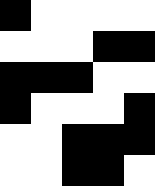[["black", "white", "white", "white", "white"], ["white", "white", "white", "black", "black"], ["black", "black", "black", "white", "white"], ["black", "white", "white", "white", "black"], ["white", "white", "black", "black", "black"], ["white", "white", "black", "black", "white"]]